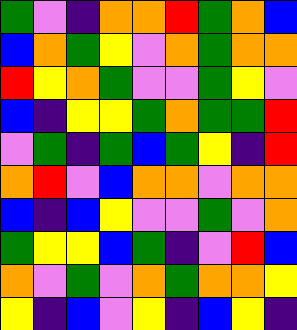[["green", "violet", "indigo", "orange", "orange", "red", "green", "orange", "blue"], ["blue", "orange", "green", "yellow", "violet", "orange", "green", "orange", "orange"], ["red", "yellow", "orange", "green", "violet", "violet", "green", "yellow", "violet"], ["blue", "indigo", "yellow", "yellow", "green", "orange", "green", "green", "red"], ["violet", "green", "indigo", "green", "blue", "green", "yellow", "indigo", "red"], ["orange", "red", "violet", "blue", "orange", "orange", "violet", "orange", "orange"], ["blue", "indigo", "blue", "yellow", "violet", "violet", "green", "violet", "orange"], ["green", "yellow", "yellow", "blue", "green", "indigo", "violet", "red", "blue"], ["orange", "violet", "green", "violet", "orange", "green", "orange", "orange", "yellow"], ["yellow", "indigo", "blue", "violet", "yellow", "indigo", "blue", "yellow", "indigo"]]